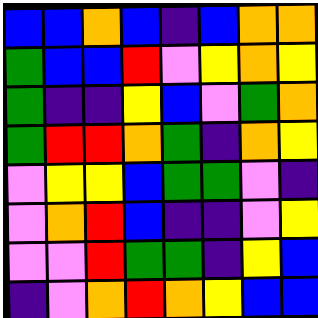[["blue", "blue", "orange", "blue", "indigo", "blue", "orange", "orange"], ["green", "blue", "blue", "red", "violet", "yellow", "orange", "yellow"], ["green", "indigo", "indigo", "yellow", "blue", "violet", "green", "orange"], ["green", "red", "red", "orange", "green", "indigo", "orange", "yellow"], ["violet", "yellow", "yellow", "blue", "green", "green", "violet", "indigo"], ["violet", "orange", "red", "blue", "indigo", "indigo", "violet", "yellow"], ["violet", "violet", "red", "green", "green", "indigo", "yellow", "blue"], ["indigo", "violet", "orange", "red", "orange", "yellow", "blue", "blue"]]